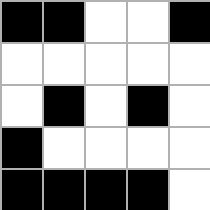[["black", "black", "white", "white", "black"], ["white", "white", "white", "white", "white"], ["white", "black", "white", "black", "white"], ["black", "white", "white", "white", "white"], ["black", "black", "black", "black", "white"]]